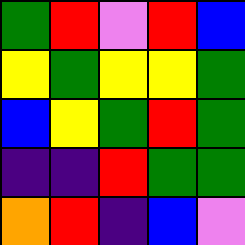[["green", "red", "violet", "red", "blue"], ["yellow", "green", "yellow", "yellow", "green"], ["blue", "yellow", "green", "red", "green"], ["indigo", "indigo", "red", "green", "green"], ["orange", "red", "indigo", "blue", "violet"]]